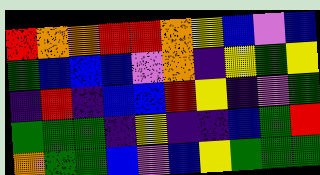[["red", "orange", "orange", "red", "red", "orange", "yellow", "blue", "violet", "blue"], ["green", "blue", "blue", "blue", "violet", "orange", "indigo", "yellow", "green", "yellow"], ["indigo", "red", "indigo", "blue", "blue", "red", "yellow", "indigo", "violet", "green"], ["green", "green", "green", "indigo", "yellow", "indigo", "indigo", "blue", "green", "red"], ["orange", "green", "green", "blue", "violet", "blue", "yellow", "green", "green", "green"]]